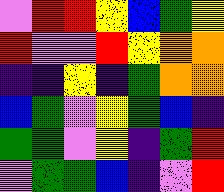[["violet", "red", "red", "yellow", "blue", "green", "yellow"], ["red", "violet", "violet", "red", "yellow", "orange", "orange"], ["indigo", "indigo", "yellow", "indigo", "green", "orange", "orange"], ["blue", "green", "violet", "yellow", "green", "blue", "indigo"], ["green", "green", "violet", "yellow", "indigo", "green", "red"], ["violet", "green", "green", "blue", "indigo", "violet", "red"]]